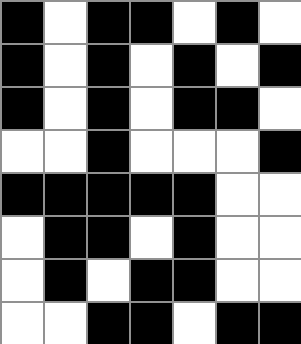[["black", "white", "black", "black", "white", "black", "white"], ["black", "white", "black", "white", "black", "white", "black"], ["black", "white", "black", "white", "black", "black", "white"], ["white", "white", "black", "white", "white", "white", "black"], ["black", "black", "black", "black", "black", "white", "white"], ["white", "black", "black", "white", "black", "white", "white"], ["white", "black", "white", "black", "black", "white", "white"], ["white", "white", "black", "black", "white", "black", "black"]]